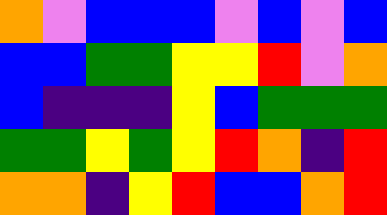[["orange", "violet", "blue", "blue", "blue", "violet", "blue", "violet", "blue"], ["blue", "blue", "green", "green", "yellow", "yellow", "red", "violet", "orange"], ["blue", "indigo", "indigo", "indigo", "yellow", "blue", "green", "green", "green"], ["green", "green", "yellow", "green", "yellow", "red", "orange", "indigo", "red"], ["orange", "orange", "indigo", "yellow", "red", "blue", "blue", "orange", "red"]]